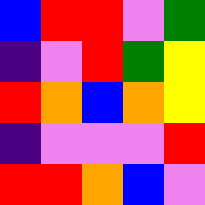[["blue", "red", "red", "violet", "green"], ["indigo", "violet", "red", "green", "yellow"], ["red", "orange", "blue", "orange", "yellow"], ["indigo", "violet", "violet", "violet", "red"], ["red", "red", "orange", "blue", "violet"]]